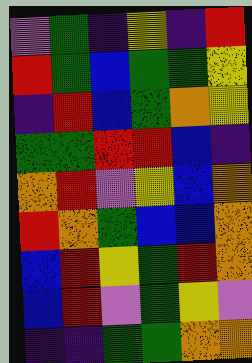[["violet", "green", "indigo", "yellow", "indigo", "red"], ["red", "green", "blue", "green", "green", "yellow"], ["indigo", "red", "blue", "green", "orange", "yellow"], ["green", "green", "red", "red", "blue", "indigo"], ["orange", "red", "violet", "yellow", "blue", "orange"], ["red", "orange", "green", "blue", "blue", "orange"], ["blue", "red", "yellow", "green", "red", "orange"], ["blue", "red", "violet", "green", "yellow", "violet"], ["indigo", "indigo", "green", "green", "orange", "orange"]]